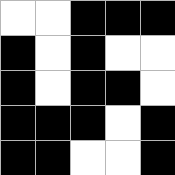[["white", "white", "black", "black", "black"], ["black", "white", "black", "white", "white"], ["black", "white", "black", "black", "white"], ["black", "black", "black", "white", "black"], ["black", "black", "white", "white", "black"]]